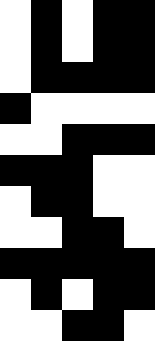[["white", "black", "white", "black", "black"], ["white", "black", "white", "black", "black"], ["white", "black", "black", "black", "black"], ["black", "white", "white", "white", "white"], ["white", "white", "black", "black", "black"], ["black", "black", "black", "white", "white"], ["white", "black", "black", "white", "white"], ["white", "white", "black", "black", "white"], ["black", "black", "black", "black", "black"], ["white", "black", "white", "black", "black"], ["white", "white", "black", "black", "white"]]